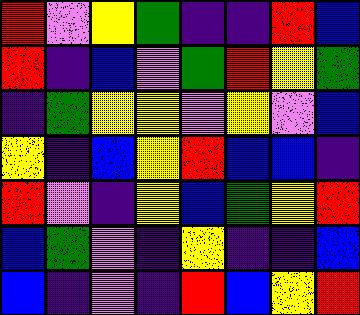[["red", "violet", "yellow", "green", "indigo", "indigo", "red", "blue"], ["red", "indigo", "blue", "violet", "green", "red", "yellow", "green"], ["indigo", "green", "yellow", "yellow", "violet", "yellow", "violet", "blue"], ["yellow", "indigo", "blue", "yellow", "red", "blue", "blue", "indigo"], ["red", "violet", "indigo", "yellow", "blue", "green", "yellow", "red"], ["blue", "green", "violet", "indigo", "yellow", "indigo", "indigo", "blue"], ["blue", "indigo", "violet", "indigo", "red", "blue", "yellow", "red"]]